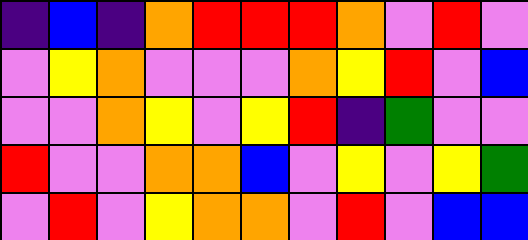[["indigo", "blue", "indigo", "orange", "red", "red", "red", "orange", "violet", "red", "violet"], ["violet", "yellow", "orange", "violet", "violet", "violet", "orange", "yellow", "red", "violet", "blue"], ["violet", "violet", "orange", "yellow", "violet", "yellow", "red", "indigo", "green", "violet", "violet"], ["red", "violet", "violet", "orange", "orange", "blue", "violet", "yellow", "violet", "yellow", "green"], ["violet", "red", "violet", "yellow", "orange", "orange", "violet", "red", "violet", "blue", "blue"]]